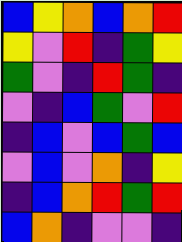[["blue", "yellow", "orange", "blue", "orange", "red"], ["yellow", "violet", "red", "indigo", "green", "yellow"], ["green", "violet", "indigo", "red", "green", "indigo"], ["violet", "indigo", "blue", "green", "violet", "red"], ["indigo", "blue", "violet", "blue", "green", "blue"], ["violet", "blue", "violet", "orange", "indigo", "yellow"], ["indigo", "blue", "orange", "red", "green", "red"], ["blue", "orange", "indigo", "violet", "violet", "indigo"]]